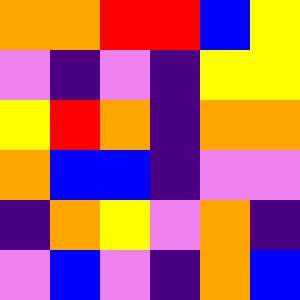[["orange", "orange", "red", "red", "blue", "yellow"], ["violet", "indigo", "violet", "indigo", "yellow", "yellow"], ["yellow", "red", "orange", "indigo", "orange", "orange"], ["orange", "blue", "blue", "indigo", "violet", "violet"], ["indigo", "orange", "yellow", "violet", "orange", "indigo"], ["violet", "blue", "violet", "indigo", "orange", "blue"]]